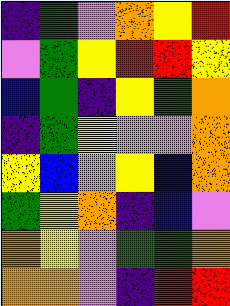[["indigo", "green", "violet", "orange", "yellow", "red"], ["violet", "green", "yellow", "red", "red", "yellow"], ["blue", "green", "indigo", "yellow", "green", "orange"], ["indigo", "green", "yellow", "violet", "violet", "orange"], ["yellow", "blue", "violet", "yellow", "blue", "orange"], ["green", "yellow", "orange", "indigo", "blue", "violet"], ["orange", "yellow", "violet", "green", "green", "orange"], ["orange", "orange", "violet", "indigo", "red", "red"]]